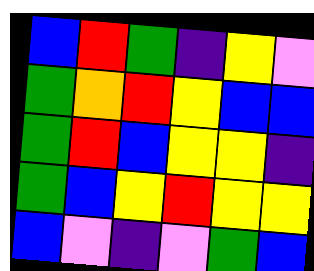[["blue", "red", "green", "indigo", "yellow", "violet"], ["green", "orange", "red", "yellow", "blue", "blue"], ["green", "red", "blue", "yellow", "yellow", "indigo"], ["green", "blue", "yellow", "red", "yellow", "yellow"], ["blue", "violet", "indigo", "violet", "green", "blue"]]